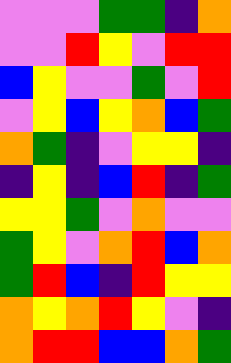[["violet", "violet", "violet", "green", "green", "indigo", "orange"], ["violet", "violet", "red", "yellow", "violet", "red", "red"], ["blue", "yellow", "violet", "violet", "green", "violet", "red"], ["violet", "yellow", "blue", "yellow", "orange", "blue", "green"], ["orange", "green", "indigo", "violet", "yellow", "yellow", "indigo"], ["indigo", "yellow", "indigo", "blue", "red", "indigo", "green"], ["yellow", "yellow", "green", "violet", "orange", "violet", "violet"], ["green", "yellow", "violet", "orange", "red", "blue", "orange"], ["green", "red", "blue", "indigo", "red", "yellow", "yellow"], ["orange", "yellow", "orange", "red", "yellow", "violet", "indigo"], ["orange", "red", "red", "blue", "blue", "orange", "green"]]